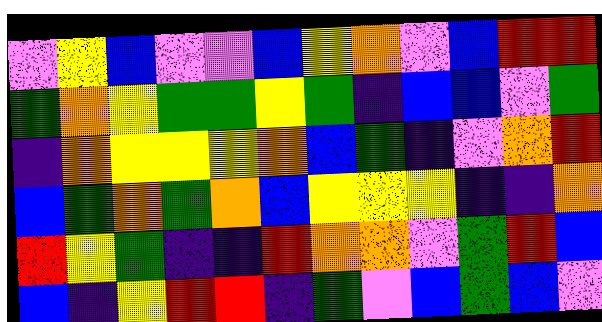[["violet", "yellow", "blue", "violet", "violet", "blue", "yellow", "orange", "violet", "blue", "red", "red"], ["green", "orange", "yellow", "green", "green", "yellow", "green", "indigo", "blue", "blue", "violet", "green"], ["indigo", "orange", "yellow", "yellow", "yellow", "orange", "blue", "green", "indigo", "violet", "orange", "red"], ["blue", "green", "orange", "green", "orange", "blue", "yellow", "yellow", "yellow", "indigo", "indigo", "orange"], ["red", "yellow", "green", "indigo", "indigo", "red", "orange", "orange", "violet", "green", "red", "blue"], ["blue", "indigo", "yellow", "red", "red", "indigo", "green", "violet", "blue", "green", "blue", "violet"]]